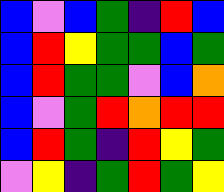[["blue", "violet", "blue", "green", "indigo", "red", "blue"], ["blue", "red", "yellow", "green", "green", "blue", "green"], ["blue", "red", "green", "green", "violet", "blue", "orange"], ["blue", "violet", "green", "red", "orange", "red", "red"], ["blue", "red", "green", "indigo", "red", "yellow", "green"], ["violet", "yellow", "indigo", "green", "red", "green", "yellow"]]